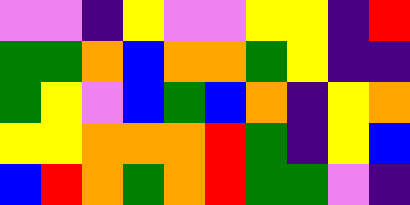[["violet", "violet", "indigo", "yellow", "violet", "violet", "yellow", "yellow", "indigo", "red"], ["green", "green", "orange", "blue", "orange", "orange", "green", "yellow", "indigo", "indigo"], ["green", "yellow", "violet", "blue", "green", "blue", "orange", "indigo", "yellow", "orange"], ["yellow", "yellow", "orange", "orange", "orange", "red", "green", "indigo", "yellow", "blue"], ["blue", "red", "orange", "green", "orange", "red", "green", "green", "violet", "indigo"]]